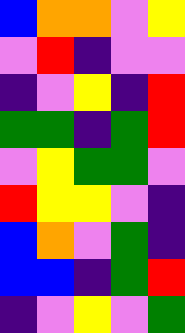[["blue", "orange", "orange", "violet", "yellow"], ["violet", "red", "indigo", "violet", "violet"], ["indigo", "violet", "yellow", "indigo", "red"], ["green", "green", "indigo", "green", "red"], ["violet", "yellow", "green", "green", "violet"], ["red", "yellow", "yellow", "violet", "indigo"], ["blue", "orange", "violet", "green", "indigo"], ["blue", "blue", "indigo", "green", "red"], ["indigo", "violet", "yellow", "violet", "green"]]